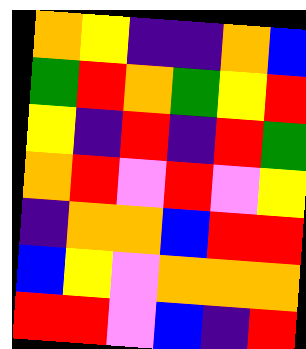[["orange", "yellow", "indigo", "indigo", "orange", "blue"], ["green", "red", "orange", "green", "yellow", "red"], ["yellow", "indigo", "red", "indigo", "red", "green"], ["orange", "red", "violet", "red", "violet", "yellow"], ["indigo", "orange", "orange", "blue", "red", "red"], ["blue", "yellow", "violet", "orange", "orange", "orange"], ["red", "red", "violet", "blue", "indigo", "red"]]